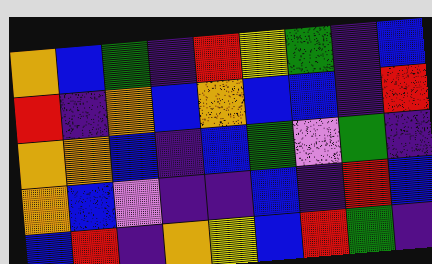[["orange", "blue", "green", "indigo", "red", "yellow", "green", "indigo", "blue"], ["red", "indigo", "orange", "blue", "orange", "blue", "blue", "indigo", "red"], ["orange", "orange", "blue", "indigo", "blue", "green", "violet", "green", "indigo"], ["orange", "blue", "violet", "indigo", "indigo", "blue", "indigo", "red", "blue"], ["blue", "red", "indigo", "orange", "yellow", "blue", "red", "green", "indigo"]]